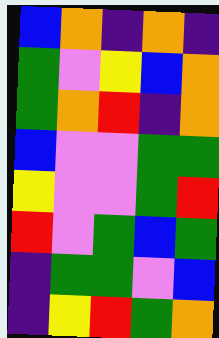[["blue", "orange", "indigo", "orange", "indigo"], ["green", "violet", "yellow", "blue", "orange"], ["green", "orange", "red", "indigo", "orange"], ["blue", "violet", "violet", "green", "green"], ["yellow", "violet", "violet", "green", "red"], ["red", "violet", "green", "blue", "green"], ["indigo", "green", "green", "violet", "blue"], ["indigo", "yellow", "red", "green", "orange"]]